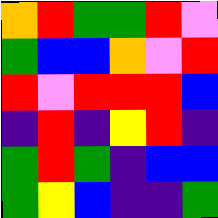[["orange", "red", "green", "green", "red", "violet"], ["green", "blue", "blue", "orange", "violet", "red"], ["red", "violet", "red", "red", "red", "blue"], ["indigo", "red", "indigo", "yellow", "red", "indigo"], ["green", "red", "green", "indigo", "blue", "blue"], ["green", "yellow", "blue", "indigo", "indigo", "green"]]